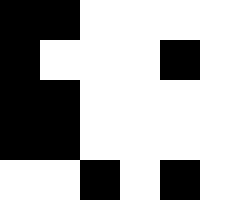[["black", "black", "white", "white", "white", "white"], ["black", "white", "white", "white", "black", "white"], ["black", "black", "white", "white", "white", "white"], ["black", "black", "white", "white", "white", "white"], ["white", "white", "black", "white", "black", "white"]]